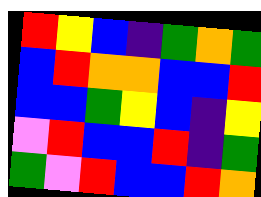[["red", "yellow", "blue", "indigo", "green", "orange", "green"], ["blue", "red", "orange", "orange", "blue", "blue", "red"], ["blue", "blue", "green", "yellow", "blue", "indigo", "yellow"], ["violet", "red", "blue", "blue", "red", "indigo", "green"], ["green", "violet", "red", "blue", "blue", "red", "orange"]]